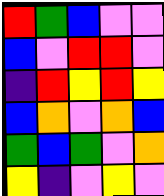[["red", "green", "blue", "violet", "violet"], ["blue", "violet", "red", "red", "violet"], ["indigo", "red", "yellow", "red", "yellow"], ["blue", "orange", "violet", "orange", "blue"], ["green", "blue", "green", "violet", "orange"], ["yellow", "indigo", "violet", "yellow", "violet"]]